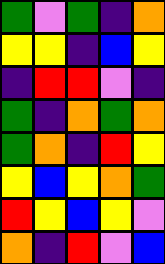[["green", "violet", "green", "indigo", "orange"], ["yellow", "yellow", "indigo", "blue", "yellow"], ["indigo", "red", "red", "violet", "indigo"], ["green", "indigo", "orange", "green", "orange"], ["green", "orange", "indigo", "red", "yellow"], ["yellow", "blue", "yellow", "orange", "green"], ["red", "yellow", "blue", "yellow", "violet"], ["orange", "indigo", "red", "violet", "blue"]]